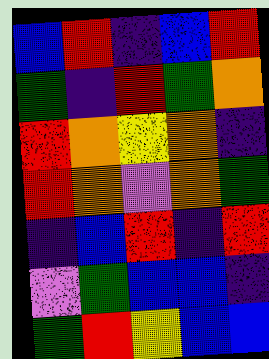[["blue", "red", "indigo", "blue", "red"], ["green", "indigo", "red", "green", "orange"], ["red", "orange", "yellow", "orange", "indigo"], ["red", "orange", "violet", "orange", "green"], ["indigo", "blue", "red", "indigo", "red"], ["violet", "green", "blue", "blue", "indigo"], ["green", "red", "yellow", "blue", "blue"]]